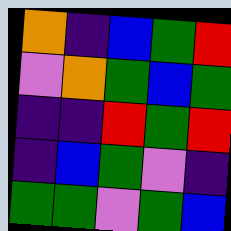[["orange", "indigo", "blue", "green", "red"], ["violet", "orange", "green", "blue", "green"], ["indigo", "indigo", "red", "green", "red"], ["indigo", "blue", "green", "violet", "indigo"], ["green", "green", "violet", "green", "blue"]]